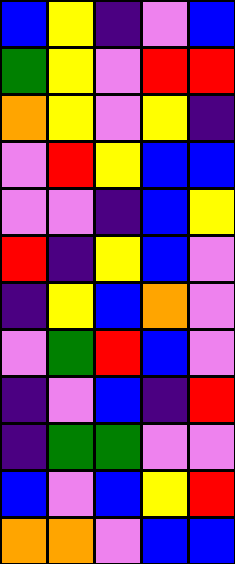[["blue", "yellow", "indigo", "violet", "blue"], ["green", "yellow", "violet", "red", "red"], ["orange", "yellow", "violet", "yellow", "indigo"], ["violet", "red", "yellow", "blue", "blue"], ["violet", "violet", "indigo", "blue", "yellow"], ["red", "indigo", "yellow", "blue", "violet"], ["indigo", "yellow", "blue", "orange", "violet"], ["violet", "green", "red", "blue", "violet"], ["indigo", "violet", "blue", "indigo", "red"], ["indigo", "green", "green", "violet", "violet"], ["blue", "violet", "blue", "yellow", "red"], ["orange", "orange", "violet", "blue", "blue"]]